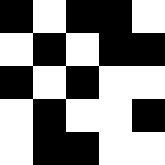[["black", "white", "black", "black", "white"], ["white", "black", "white", "black", "black"], ["black", "white", "black", "white", "white"], ["white", "black", "white", "white", "black"], ["white", "black", "black", "white", "white"]]